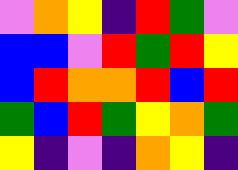[["violet", "orange", "yellow", "indigo", "red", "green", "violet"], ["blue", "blue", "violet", "red", "green", "red", "yellow"], ["blue", "red", "orange", "orange", "red", "blue", "red"], ["green", "blue", "red", "green", "yellow", "orange", "green"], ["yellow", "indigo", "violet", "indigo", "orange", "yellow", "indigo"]]